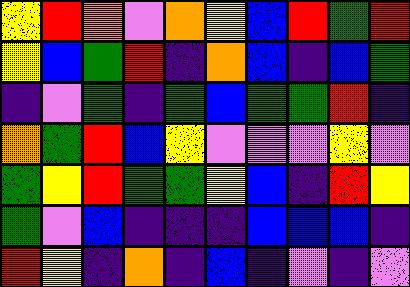[["yellow", "red", "orange", "violet", "orange", "yellow", "blue", "red", "green", "red"], ["yellow", "blue", "green", "red", "indigo", "orange", "blue", "indigo", "blue", "green"], ["indigo", "violet", "green", "indigo", "green", "blue", "green", "green", "red", "indigo"], ["orange", "green", "red", "blue", "yellow", "violet", "violet", "violet", "yellow", "violet"], ["green", "yellow", "red", "green", "green", "yellow", "blue", "indigo", "red", "yellow"], ["green", "violet", "blue", "indigo", "indigo", "indigo", "blue", "blue", "blue", "indigo"], ["red", "yellow", "indigo", "orange", "indigo", "blue", "indigo", "violet", "indigo", "violet"]]